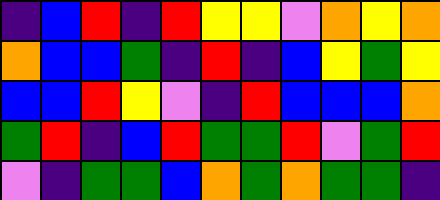[["indigo", "blue", "red", "indigo", "red", "yellow", "yellow", "violet", "orange", "yellow", "orange"], ["orange", "blue", "blue", "green", "indigo", "red", "indigo", "blue", "yellow", "green", "yellow"], ["blue", "blue", "red", "yellow", "violet", "indigo", "red", "blue", "blue", "blue", "orange"], ["green", "red", "indigo", "blue", "red", "green", "green", "red", "violet", "green", "red"], ["violet", "indigo", "green", "green", "blue", "orange", "green", "orange", "green", "green", "indigo"]]